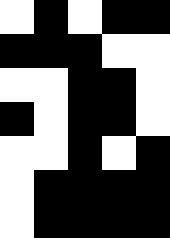[["white", "black", "white", "black", "black"], ["black", "black", "black", "white", "white"], ["white", "white", "black", "black", "white"], ["black", "white", "black", "black", "white"], ["white", "white", "black", "white", "black"], ["white", "black", "black", "black", "black"], ["white", "black", "black", "black", "black"]]